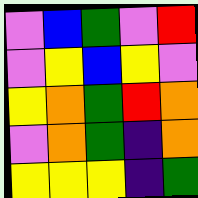[["violet", "blue", "green", "violet", "red"], ["violet", "yellow", "blue", "yellow", "violet"], ["yellow", "orange", "green", "red", "orange"], ["violet", "orange", "green", "indigo", "orange"], ["yellow", "yellow", "yellow", "indigo", "green"]]